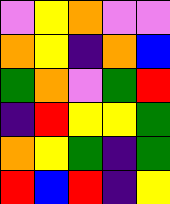[["violet", "yellow", "orange", "violet", "violet"], ["orange", "yellow", "indigo", "orange", "blue"], ["green", "orange", "violet", "green", "red"], ["indigo", "red", "yellow", "yellow", "green"], ["orange", "yellow", "green", "indigo", "green"], ["red", "blue", "red", "indigo", "yellow"]]